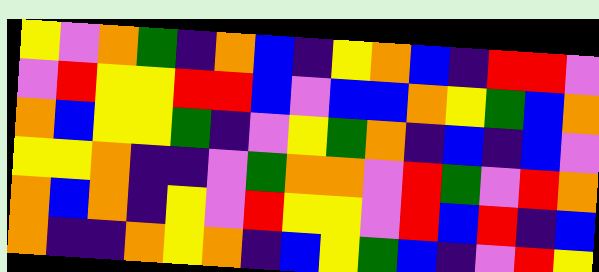[["yellow", "violet", "orange", "green", "indigo", "orange", "blue", "indigo", "yellow", "orange", "blue", "indigo", "red", "red", "violet"], ["violet", "red", "yellow", "yellow", "red", "red", "blue", "violet", "blue", "blue", "orange", "yellow", "green", "blue", "orange"], ["orange", "blue", "yellow", "yellow", "green", "indigo", "violet", "yellow", "green", "orange", "indigo", "blue", "indigo", "blue", "violet"], ["yellow", "yellow", "orange", "indigo", "indigo", "violet", "green", "orange", "orange", "violet", "red", "green", "violet", "red", "orange"], ["orange", "blue", "orange", "indigo", "yellow", "violet", "red", "yellow", "yellow", "violet", "red", "blue", "red", "indigo", "blue"], ["orange", "indigo", "indigo", "orange", "yellow", "orange", "indigo", "blue", "yellow", "green", "blue", "indigo", "violet", "red", "yellow"]]